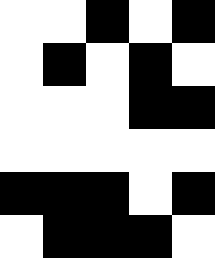[["white", "white", "black", "white", "black"], ["white", "black", "white", "black", "white"], ["white", "white", "white", "black", "black"], ["white", "white", "white", "white", "white"], ["black", "black", "black", "white", "black"], ["white", "black", "black", "black", "white"]]